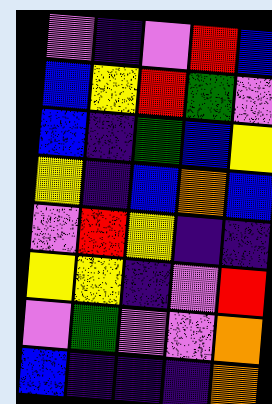[["violet", "indigo", "violet", "red", "blue"], ["blue", "yellow", "red", "green", "violet"], ["blue", "indigo", "green", "blue", "yellow"], ["yellow", "indigo", "blue", "orange", "blue"], ["violet", "red", "yellow", "indigo", "indigo"], ["yellow", "yellow", "indigo", "violet", "red"], ["violet", "green", "violet", "violet", "orange"], ["blue", "indigo", "indigo", "indigo", "orange"]]